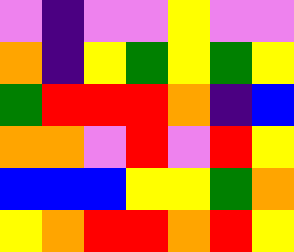[["violet", "indigo", "violet", "violet", "yellow", "violet", "violet"], ["orange", "indigo", "yellow", "green", "yellow", "green", "yellow"], ["green", "red", "red", "red", "orange", "indigo", "blue"], ["orange", "orange", "violet", "red", "violet", "red", "yellow"], ["blue", "blue", "blue", "yellow", "yellow", "green", "orange"], ["yellow", "orange", "red", "red", "orange", "red", "yellow"]]